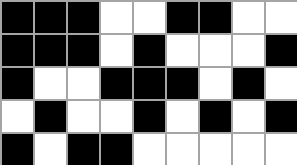[["black", "black", "black", "white", "white", "black", "black", "white", "white"], ["black", "black", "black", "white", "black", "white", "white", "white", "black"], ["black", "white", "white", "black", "black", "black", "white", "black", "white"], ["white", "black", "white", "white", "black", "white", "black", "white", "black"], ["black", "white", "black", "black", "white", "white", "white", "white", "white"]]